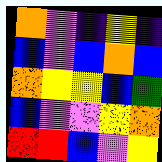[["orange", "violet", "indigo", "yellow", "indigo"], ["blue", "violet", "blue", "orange", "blue"], ["orange", "yellow", "yellow", "blue", "green"], ["blue", "violet", "violet", "yellow", "orange"], ["red", "red", "blue", "violet", "yellow"]]